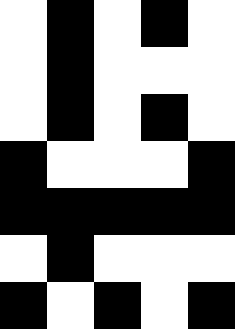[["white", "black", "white", "black", "white"], ["white", "black", "white", "white", "white"], ["white", "black", "white", "black", "white"], ["black", "white", "white", "white", "black"], ["black", "black", "black", "black", "black"], ["white", "black", "white", "white", "white"], ["black", "white", "black", "white", "black"]]